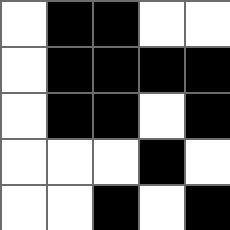[["white", "black", "black", "white", "white"], ["white", "black", "black", "black", "black"], ["white", "black", "black", "white", "black"], ["white", "white", "white", "black", "white"], ["white", "white", "black", "white", "black"]]